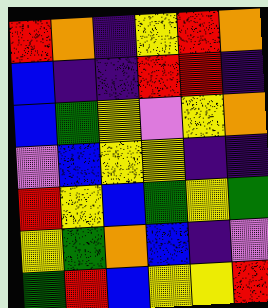[["red", "orange", "indigo", "yellow", "red", "orange"], ["blue", "indigo", "indigo", "red", "red", "indigo"], ["blue", "green", "yellow", "violet", "yellow", "orange"], ["violet", "blue", "yellow", "yellow", "indigo", "indigo"], ["red", "yellow", "blue", "green", "yellow", "green"], ["yellow", "green", "orange", "blue", "indigo", "violet"], ["green", "red", "blue", "yellow", "yellow", "red"]]